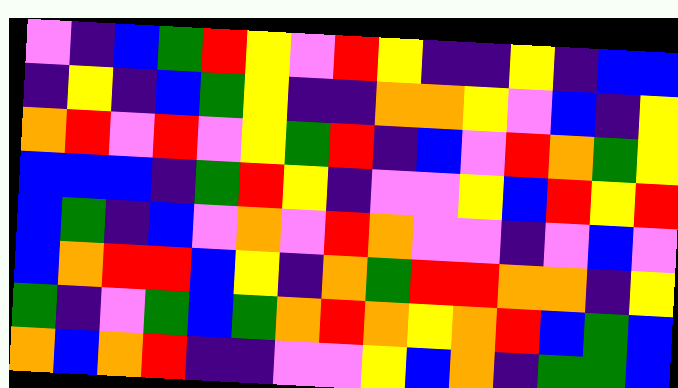[["violet", "indigo", "blue", "green", "red", "yellow", "violet", "red", "yellow", "indigo", "indigo", "yellow", "indigo", "blue", "blue"], ["indigo", "yellow", "indigo", "blue", "green", "yellow", "indigo", "indigo", "orange", "orange", "yellow", "violet", "blue", "indigo", "yellow"], ["orange", "red", "violet", "red", "violet", "yellow", "green", "red", "indigo", "blue", "violet", "red", "orange", "green", "yellow"], ["blue", "blue", "blue", "indigo", "green", "red", "yellow", "indigo", "violet", "violet", "yellow", "blue", "red", "yellow", "red"], ["blue", "green", "indigo", "blue", "violet", "orange", "violet", "red", "orange", "violet", "violet", "indigo", "violet", "blue", "violet"], ["blue", "orange", "red", "red", "blue", "yellow", "indigo", "orange", "green", "red", "red", "orange", "orange", "indigo", "yellow"], ["green", "indigo", "violet", "green", "blue", "green", "orange", "red", "orange", "yellow", "orange", "red", "blue", "green", "blue"], ["orange", "blue", "orange", "red", "indigo", "indigo", "violet", "violet", "yellow", "blue", "orange", "indigo", "green", "green", "blue"]]